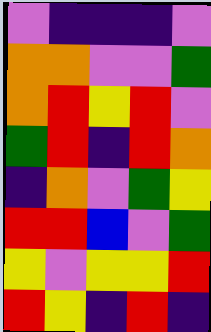[["violet", "indigo", "indigo", "indigo", "violet"], ["orange", "orange", "violet", "violet", "green"], ["orange", "red", "yellow", "red", "violet"], ["green", "red", "indigo", "red", "orange"], ["indigo", "orange", "violet", "green", "yellow"], ["red", "red", "blue", "violet", "green"], ["yellow", "violet", "yellow", "yellow", "red"], ["red", "yellow", "indigo", "red", "indigo"]]